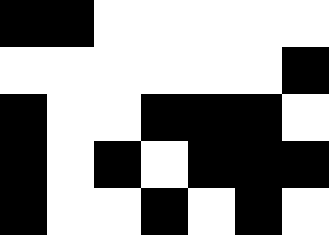[["black", "black", "white", "white", "white", "white", "white"], ["white", "white", "white", "white", "white", "white", "black"], ["black", "white", "white", "black", "black", "black", "white"], ["black", "white", "black", "white", "black", "black", "black"], ["black", "white", "white", "black", "white", "black", "white"]]